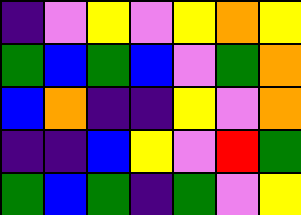[["indigo", "violet", "yellow", "violet", "yellow", "orange", "yellow"], ["green", "blue", "green", "blue", "violet", "green", "orange"], ["blue", "orange", "indigo", "indigo", "yellow", "violet", "orange"], ["indigo", "indigo", "blue", "yellow", "violet", "red", "green"], ["green", "blue", "green", "indigo", "green", "violet", "yellow"]]